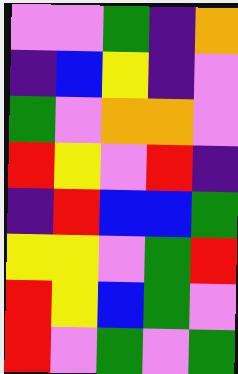[["violet", "violet", "green", "indigo", "orange"], ["indigo", "blue", "yellow", "indigo", "violet"], ["green", "violet", "orange", "orange", "violet"], ["red", "yellow", "violet", "red", "indigo"], ["indigo", "red", "blue", "blue", "green"], ["yellow", "yellow", "violet", "green", "red"], ["red", "yellow", "blue", "green", "violet"], ["red", "violet", "green", "violet", "green"]]